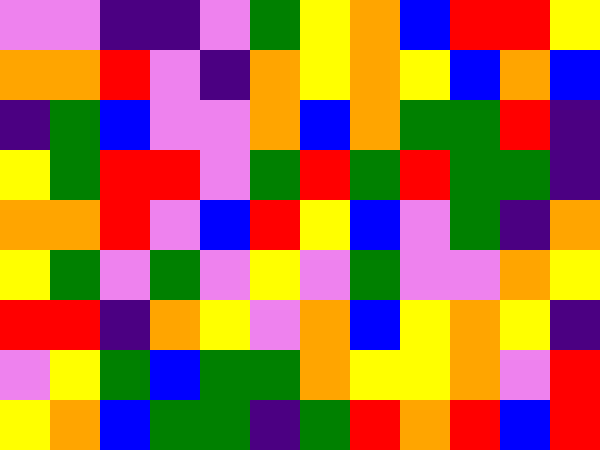[["violet", "violet", "indigo", "indigo", "violet", "green", "yellow", "orange", "blue", "red", "red", "yellow"], ["orange", "orange", "red", "violet", "indigo", "orange", "yellow", "orange", "yellow", "blue", "orange", "blue"], ["indigo", "green", "blue", "violet", "violet", "orange", "blue", "orange", "green", "green", "red", "indigo"], ["yellow", "green", "red", "red", "violet", "green", "red", "green", "red", "green", "green", "indigo"], ["orange", "orange", "red", "violet", "blue", "red", "yellow", "blue", "violet", "green", "indigo", "orange"], ["yellow", "green", "violet", "green", "violet", "yellow", "violet", "green", "violet", "violet", "orange", "yellow"], ["red", "red", "indigo", "orange", "yellow", "violet", "orange", "blue", "yellow", "orange", "yellow", "indigo"], ["violet", "yellow", "green", "blue", "green", "green", "orange", "yellow", "yellow", "orange", "violet", "red"], ["yellow", "orange", "blue", "green", "green", "indigo", "green", "red", "orange", "red", "blue", "red"]]